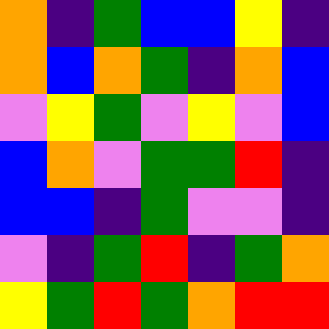[["orange", "indigo", "green", "blue", "blue", "yellow", "indigo"], ["orange", "blue", "orange", "green", "indigo", "orange", "blue"], ["violet", "yellow", "green", "violet", "yellow", "violet", "blue"], ["blue", "orange", "violet", "green", "green", "red", "indigo"], ["blue", "blue", "indigo", "green", "violet", "violet", "indigo"], ["violet", "indigo", "green", "red", "indigo", "green", "orange"], ["yellow", "green", "red", "green", "orange", "red", "red"]]